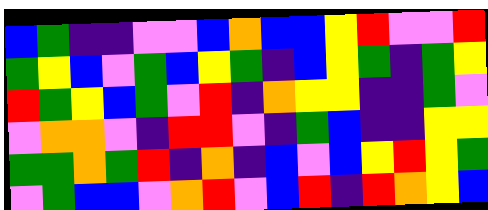[["blue", "green", "indigo", "indigo", "violet", "violet", "blue", "orange", "blue", "blue", "yellow", "red", "violet", "violet", "red"], ["green", "yellow", "blue", "violet", "green", "blue", "yellow", "green", "indigo", "blue", "yellow", "green", "indigo", "green", "yellow"], ["red", "green", "yellow", "blue", "green", "violet", "red", "indigo", "orange", "yellow", "yellow", "indigo", "indigo", "green", "violet"], ["violet", "orange", "orange", "violet", "indigo", "red", "red", "violet", "indigo", "green", "blue", "indigo", "indigo", "yellow", "yellow"], ["green", "green", "orange", "green", "red", "indigo", "orange", "indigo", "blue", "violet", "blue", "yellow", "red", "yellow", "green"], ["violet", "green", "blue", "blue", "violet", "orange", "red", "violet", "blue", "red", "indigo", "red", "orange", "yellow", "blue"]]